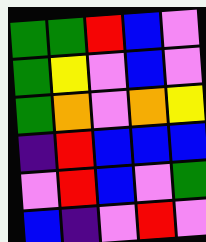[["green", "green", "red", "blue", "violet"], ["green", "yellow", "violet", "blue", "violet"], ["green", "orange", "violet", "orange", "yellow"], ["indigo", "red", "blue", "blue", "blue"], ["violet", "red", "blue", "violet", "green"], ["blue", "indigo", "violet", "red", "violet"]]